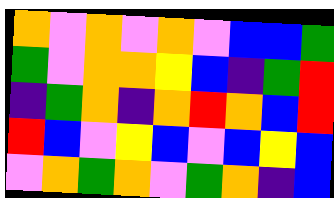[["orange", "violet", "orange", "violet", "orange", "violet", "blue", "blue", "green"], ["green", "violet", "orange", "orange", "yellow", "blue", "indigo", "green", "red"], ["indigo", "green", "orange", "indigo", "orange", "red", "orange", "blue", "red"], ["red", "blue", "violet", "yellow", "blue", "violet", "blue", "yellow", "blue"], ["violet", "orange", "green", "orange", "violet", "green", "orange", "indigo", "blue"]]